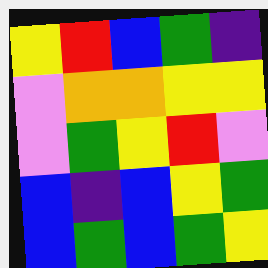[["yellow", "red", "blue", "green", "indigo"], ["violet", "orange", "orange", "yellow", "yellow"], ["violet", "green", "yellow", "red", "violet"], ["blue", "indigo", "blue", "yellow", "green"], ["blue", "green", "blue", "green", "yellow"]]